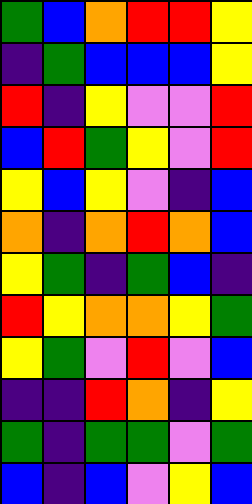[["green", "blue", "orange", "red", "red", "yellow"], ["indigo", "green", "blue", "blue", "blue", "yellow"], ["red", "indigo", "yellow", "violet", "violet", "red"], ["blue", "red", "green", "yellow", "violet", "red"], ["yellow", "blue", "yellow", "violet", "indigo", "blue"], ["orange", "indigo", "orange", "red", "orange", "blue"], ["yellow", "green", "indigo", "green", "blue", "indigo"], ["red", "yellow", "orange", "orange", "yellow", "green"], ["yellow", "green", "violet", "red", "violet", "blue"], ["indigo", "indigo", "red", "orange", "indigo", "yellow"], ["green", "indigo", "green", "green", "violet", "green"], ["blue", "indigo", "blue", "violet", "yellow", "blue"]]